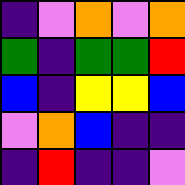[["indigo", "violet", "orange", "violet", "orange"], ["green", "indigo", "green", "green", "red"], ["blue", "indigo", "yellow", "yellow", "blue"], ["violet", "orange", "blue", "indigo", "indigo"], ["indigo", "red", "indigo", "indigo", "violet"]]